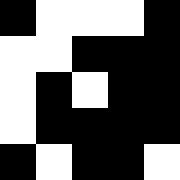[["black", "white", "white", "white", "black"], ["white", "white", "black", "black", "black"], ["white", "black", "white", "black", "black"], ["white", "black", "black", "black", "black"], ["black", "white", "black", "black", "white"]]